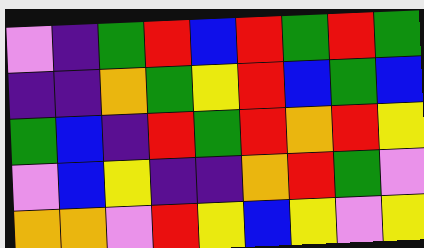[["violet", "indigo", "green", "red", "blue", "red", "green", "red", "green"], ["indigo", "indigo", "orange", "green", "yellow", "red", "blue", "green", "blue"], ["green", "blue", "indigo", "red", "green", "red", "orange", "red", "yellow"], ["violet", "blue", "yellow", "indigo", "indigo", "orange", "red", "green", "violet"], ["orange", "orange", "violet", "red", "yellow", "blue", "yellow", "violet", "yellow"]]